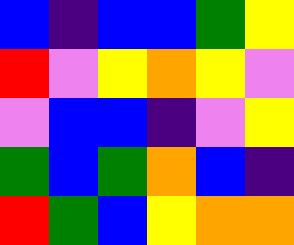[["blue", "indigo", "blue", "blue", "green", "yellow"], ["red", "violet", "yellow", "orange", "yellow", "violet"], ["violet", "blue", "blue", "indigo", "violet", "yellow"], ["green", "blue", "green", "orange", "blue", "indigo"], ["red", "green", "blue", "yellow", "orange", "orange"]]